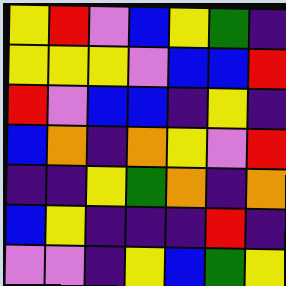[["yellow", "red", "violet", "blue", "yellow", "green", "indigo"], ["yellow", "yellow", "yellow", "violet", "blue", "blue", "red"], ["red", "violet", "blue", "blue", "indigo", "yellow", "indigo"], ["blue", "orange", "indigo", "orange", "yellow", "violet", "red"], ["indigo", "indigo", "yellow", "green", "orange", "indigo", "orange"], ["blue", "yellow", "indigo", "indigo", "indigo", "red", "indigo"], ["violet", "violet", "indigo", "yellow", "blue", "green", "yellow"]]